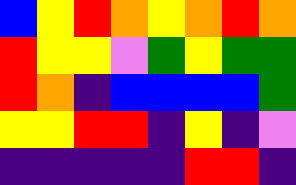[["blue", "yellow", "red", "orange", "yellow", "orange", "red", "orange"], ["red", "yellow", "yellow", "violet", "green", "yellow", "green", "green"], ["red", "orange", "indigo", "blue", "blue", "blue", "blue", "green"], ["yellow", "yellow", "red", "red", "indigo", "yellow", "indigo", "violet"], ["indigo", "indigo", "indigo", "indigo", "indigo", "red", "red", "indigo"]]